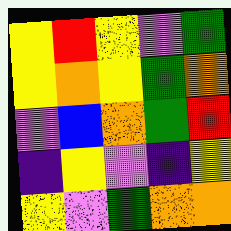[["yellow", "red", "yellow", "violet", "green"], ["yellow", "orange", "yellow", "green", "orange"], ["violet", "blue", "orange", "green", "red"], ["indigo", "yellow", "violet", "indigo", "yellow"], ["yellow", "violet", "green", "orange", "orange"]]